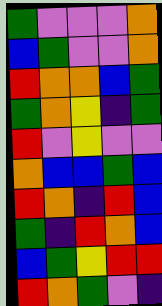[["green", "violet", "violet", "violet", "orange"], ["blue", "green", "violet", "violet", "orange"], ["red", "orange", "orange", "blue", "green"], ["green", "orange", "yellow", "indigo", "green"], ["red", "violet", "yellow", "violet", "violet"], ["orange", "blue", "blue", "green", "blue"], ["red", "orange", "indigo", "red", "blue"], ["green", "indigo", "red", "orange", "blue"], ["blue", "green", "yellow", "red", "red"], ["red", "orange", "green", "violet", "indigo"]]